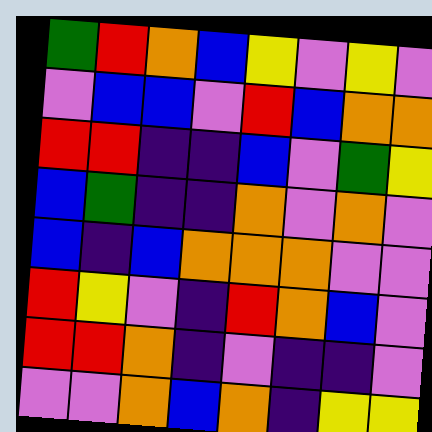[["green", "red", "orange", "blue", "yellow", "violet", "yellow", "violet"], ["violet", "blue", "blue", "violet", "red", "blue", "orange", "orange"], ["red", "red", "indigo", "indigo", "blue", "violet", "green", "yellow"], ["blue", "green", "indigo", "indigo", "orange", "violet", "orange", "violet"], ["blue", "indigo", "blue", "orange", "orange", "orange", "violet", "violet"], ["red", "yellow", "violet", "indigo", "red", "orange", "blue", "violet"], ["red", "red", "orange", "indigo", "violet", "indigo", "indigo", "violet"], ["violet", "violet", "orange", "blue", "orange", "indigo", "yellow", "yellow"]]